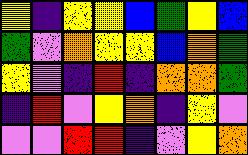[["yellow", "indigo", "yellow", "yellow", "blue", "green", "yellow", "blue"], ["green", "violet", "orange", "yellow", "yellow", "blue", "orange", "green"], ["yellow", "violet", "indigo", "red", "indigo", "orange", "orange", "green"], ["indigo", "red", "violet", "yellow", "orange", "indigo", "yellow", "violet"], ["violet", "violet", "red", "red", "indigo", "violet", "yellow", "orange"]]